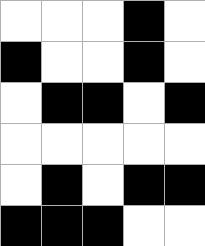[["white", "white", "white", "black", "white"], ["black", "white", "white", "black", "white"], ["white", "black", "black", "white", "black"], ["white", "white", "white", "white", "white"], ["white", "black", "white", "black", "black"], ["black", "black", "black", "white", "white"]]